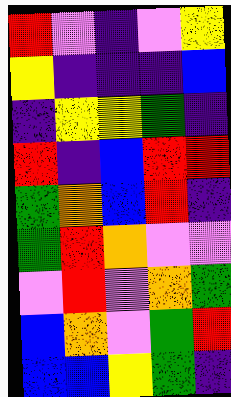[["red", "violet", "indigo", "violet", "yellow"], ["yellow", "indigo", "indigo", "indigo", "blue"], ["indigo", "yellow", "yellow", "green", "indigo"], ["red", "indigo", "blue", "red", "red"], ["green", "orange", "blue", "red", "indigo"], ["green", "red", "orange", "violet", "violet"], ["violet", "red", "violet", "orange", "green"], ["blue", "orange", "violet", "green", "red"], ["blue", "blue", "yellow", "green", "indigo"]]